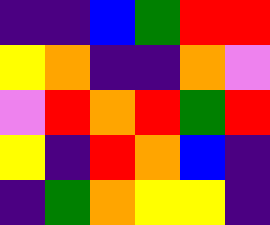[["indigo", "indigo", "blue", "green", "red", "red"], ["yellow", "orange", "indigo", "indigo", "orange", "violet"], ["violet", "red", "orange", "red", "green", "red"], ["yellow", "indigo", "red", "orange", "blue", "indigo"], ["indigo", "green", "orange", "yellow", "yellow", "indigo"]]